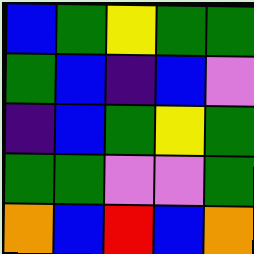[["blue", "green", "yellow", "green", "green"], ["green", "blue", "indigo", "blue", "violet"], ["indigo", "blue", "green", "yellow", "green"], ["green", "green", "violet", "violet", "green"], ["orange", "blue", "red", "blue", "orange"]]